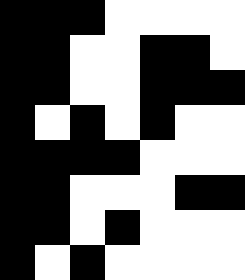[["black", "black", "black", "white", "white", "white", "white"], ["black", "black", "white", "white", "black", "black", "white"], ["black", "black", "white", "white", "black", "black", "black"], ["black", "white", "black", "white", "black", "white", "white"], ["black", "black", "black", "black", "white", "white", "white"], ["black", "black", "white", "white", "white", "black", "black"], ["black", "black", "white", "black", "white", "white", "white"], ["black", "white", "black", "white", "white", "white", "white"]]